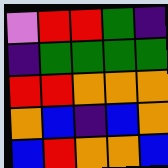[["violet", "red", "red", "green", "indigo"], ["indigo", "green", "green", "green", "green"], ["red", "red", "orange", "orange", "orange"], ["orange", "blue", "indigo", "blue", "orange"], ["blue", "red", "orange", "orange", "blue"]]